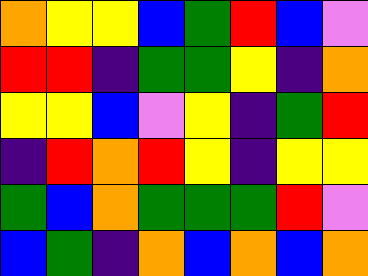[["orange", "yellow", "yellow", "blue", "green", "red", "blue", "violet"], ["red", "red", "indigo", "green", "green", "yellow", "indigo", "orange"], ["yellow", "yellow", "blue", "violet", "yellow", "indigo", "green", "red"], ["indigo", "red", "orange", "red", "yellow", "indigo", "yellow", "yellow"], ["green", "blue", "orange", "green", "green", "green", "red", "violet"], ["blue", "green", "indigo", "orange", "blue", "orange", "blue", "orange"]]